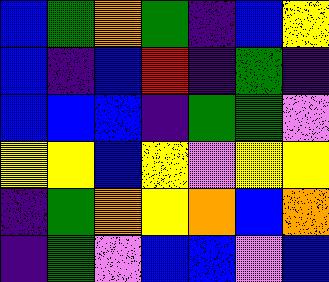[["blue", "green", "orange", "green", "indigo", "blue", "yellow"], ["blue", "indigo", "blue", "red", "indigo", "green", "indigo"], ["blue", "blue", "blue", "indigo", "green", "green", "violet"], ["yellow", "yellow", "blue", "yellow", "violet", "yellow", "yellow"], ["indigo", "green", "orange", "yellow", "orange", "blue", "orange"], ["indigo", "green", "violet", "blue", "blue", "violet", "blue"]]